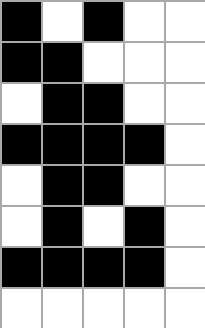[["black", "white", "black", "white", "white"], ["black", "black", "white", "white", "white"], ["white", "black", "black", "white", "white"], ["black", "black", "black", "black", "white"], ["white", "black", "black", "white", "white"], ["white", "black", "white", "black", "white"], ["black", "black", "black", "black", "white"], ["white", "white", "white", "white", "white"]]